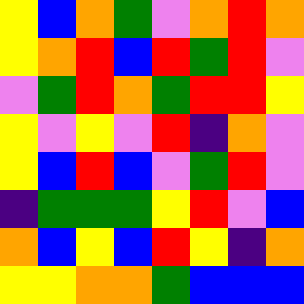[["yellow", "blue", "orange", "green", "violet", "orange", "red", "orange"], ["yellow", "orange", "red", "blue", "red", "green", "red", "violet"], ["violet", "green", "red", "orange", "green", "red", "red", "yellow"], ["yellow", "violet", "yellow", "violet", "red", "indigo", "orange", "violet"], ["yellow", "blue", "red", "blue", "violet", "green", "red", "violet"], ["indigo", "green", "green", "green", "yellow", "red", "violet", "blue"], ["orange", "blue", "yellow", "blue", "red", "yellow", "indigo", "orange"], ["yellow", "yellow", "orange", "orange", "green", "blue", "blue", "blue"]]